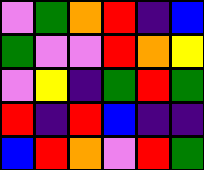[["violet", "green", "orange", "red", "indigo", "blue"], ["green", "violet", "violet", "red", "orange", "yellow"], ["violet", "yellow", "indigo", "green", "red", "green"], ["red", "indigo", "red", "blue", "indigo", "indigo"], ["blue", "red", "orange", "violet", "red", "green"]]